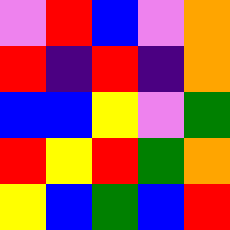[["violet", "red", "blue", "violet", "orange"], ["red", "indigo", "red", "indigo", "orange"], ["blue", "blue", "yellow", "violet", "green"], ["red", "yellow", "red", "green", "orange"], ["yellow", "blue", "green", "blue", "red"]]